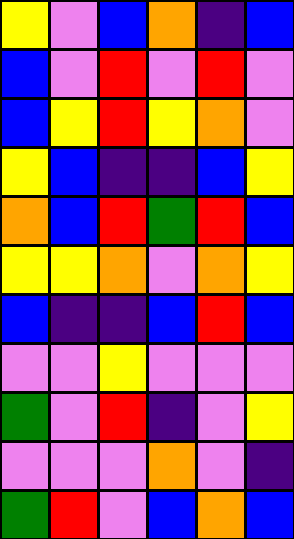[["yellow", "violet", "blue", "orange", "indigo", "blue"], ["blue", "violet", "red", "violet", "red", "violet"], ["blue", "yellow", "red", "yellow", "orange", "violet"], ["yellow", "blue", "indigo", "indigo", "blue", "yellow"], ["orange", "blue", "red", "green", "red", "blue"], ["yellow", "yellow", "orange", "violet", "orange", "yellow"], ["blue", "indigo", "indigo", "blue", "red", "blue"], ["violet", "violet", "yellow", "violet", "violet", "violet"], ["green", "violet", "red", "indigo", "violet", "yellow"], ["violet", "violet", "violet", "orange", "violet", "indigo"], ["green", "red", "violet", "blue", "orange", "blue"]]